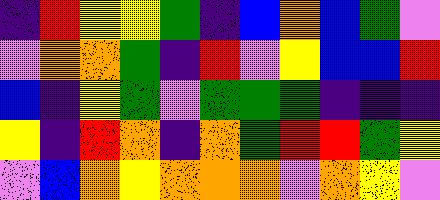[["indigo", "red", "yellow", "yellow", "green", "indigo", "blue", "orange", "blue", "green", "violet"], ["violet", "orange", "orange", "green", "indigo", "red", "violet", "yellow", "blue", "blue", "red"], ["blue", "indigo", "yellow", "green", "violet", "green", "green", "green", "indigo", "indigo", "indigo"], ["yellow", "indigo", "red", "orange", "indigo", "orange", "green", "red", "red", "green", "yellow"], ["violet", "blue", "orange", "yellow", "orange", "orange", "orange", "violet", "orange", "yellow", "violet"]]